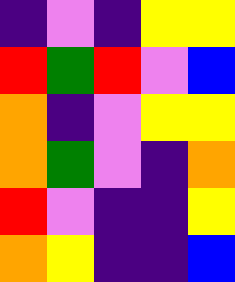[["indigo", "violet", "indigo", "yellow", "yellow"], ["red", "green", "red", "violet", "blue"], ["orange", "indigo", "violet", "yellow", "yellow"], ["orange", "green", "violet", "indigo", "orange"], ["red", "violet", "indigo", "indigo", "yellow"], ["orange", "yellow", "indigo", "indigo", "blue"]]